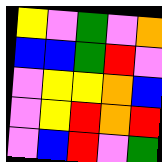[["yellow", "violet", "green", "violet", "orange"], ["blue", "blue", "green", "red", "violet"], ["violet", "yellow", "yellow", "orange", "blue"], ["violet", "yellow", "red", "orange", "red"], ["violet", "blue", "red", "violet", "green"]]